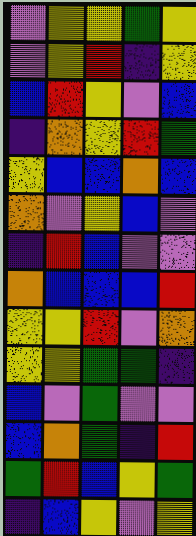[["violet", "yellow", "yellow", "green", "yellow"], ["violet", "yellow", "red", "indigo", "yellow"], ["blue", "red", "yellow", "violet", "blue"], ["indigo", "orange", "yellow", "red", "green"], ["yellow", "blue", "blue", "orange", "blue"], ["orange", "violet", "yellow", "blue", "violet"], ["indigo", "red", "blue", "violet", "violet"], ["orange", "blue", "blue", "blue", "red"], ["yellow", "yellow", "red", "violet", "orange"], ["yellow", "yellow", "green", "green", "indigo"], ["blue", "violet", "green", "violet", "violet"], ["blue", "orange", "green", "indigo", "red"], ["green", "red", "blue", "yellow", "green"], ["indigo", "blue", "yellow", "violet", "yellow"]]